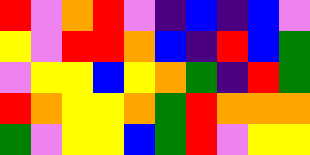[["red", "violet", "orange", "red", "violet", "indigo", "blue", "indigo", "blue", "violet"], ["yellow", "violet", "red", "red", "orange", "blue", "indigo", "red", "blue", "green"], ["violet", "yellow", "yellow", "blue", "yellow", "orange", "green", "indigo", "red", "green"], ["red", "orange", "yellow", "yellow", "orange", "green", "red", "orange", "orange", "orange"], ["green", "violet", "yellow", "yellow", "blue", "green", "red", "violet", "yellow", "yellow"]]